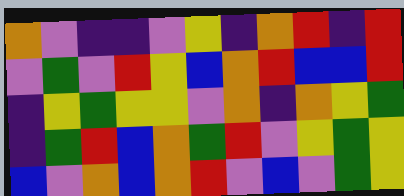[["orange", "violet", "indigo", "indigo", "violet", "yellow", "indigo", "orange", "red", "indigo", "red"], ["violet", "green", "violet", "red", "yellow", "blue", "orange", "red", "blue", "blue", "red"], ["indigo", "yellow", "green", "yellow", "yellow", "violet", "orange", "indigo", "orange", "yellow", "green"], ["indigo", "green", "red", "blue", "orange", "green", "red", "violet", "yellow", "green", "yellow"], ["blue", "violet", "orange", "blue", "orange", "red", "violet", "blue", "violet", "green", "yellow"]]